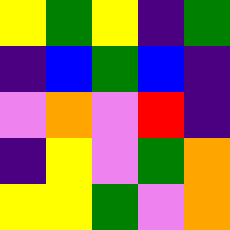[["yellow", "green", "yellow", "indigo", "green"], ["indigo", "blue", "green", "blue", "indigo"], ["violet", "orange", "violet", "red", "indigo"], ["indigo", "yellow", "violet", "green", "orange"], ["yellow", "yellow", "green", "violet", "orange"]]